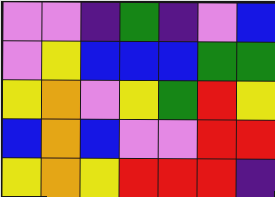[["violet", "violet", "indigo", "green", "indigo", "violet", "blue"], ["violet", "yellow", "blue", "blue", "blue", "green", "green"], ["yellow", "orange", "violet", "yellow", "green", "red", "yellow"], ["blue", "orange", "blue", "violet", "violet", "red", "red"], ["yellow", "orange", "yellow", "red", "red", "red", "indigo"]]